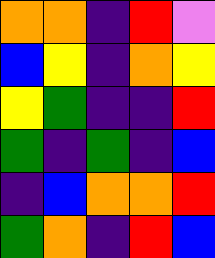[["orange", "orange", "indigo", "red", "violet"], ["blue", "yellow", "indigo", "orange", "yellow"], ["yellow", "green", "indigo", "indigo", "red"], ["green", "indigo", "green", "indigo", "blue"], ["indigo", "blue", "orange", "orange", "red"], ["green", "orange", "indigo", "red", "blue"]]